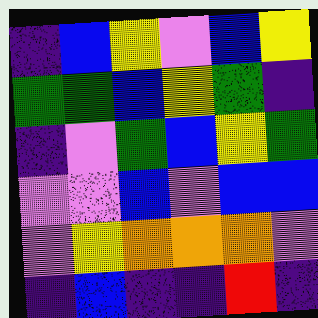[["indigo", "blue", "yellow", "violet", "blue", "yellow"], ["green", "green", "blue", "yellow", "green", "indigo"], ["indigo", "violet", "green", "blue", "yellow", "green"], ["violet", "violet", "blue", "violet", "blue", "blue"], ["violet", "yellow", "orange", "orange", "orange", "violet"], ["indigo", "blue", "indigo", "indigo", "red", "indigo"]]